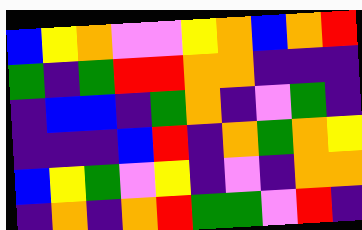[["blue", "yellow", "orange", "violet", "violet", "yellow", "orange", "blue", "orange", "red"], ["green", "indigo", "green", "red", "red", "orange", "orange", "indigo", "indigo", "indigo"], ["indigo", "blue", "blue", "indigo", "green", "orange", "indigo", "violet", "green", "indigo"], ["indigo", "indigo", "indigo", "blue", "red", "indigo", "orange", "green", "orange", "yellow"], ["blue", "yellow", "green", "violet", "yellow", "indigo", "violet", "indigo", "orange", "orange"], ["indigo", "orange", "indigo", "orange", "red", "green", "green", "violet", "red", "indigo"]]